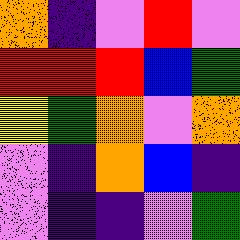[["orange", "indigo", "violet", "red", "violet"], ["red", "red", "red", "blue", "green"], ["yellow", "green", "orange", "violet", "orange"], ["violet", "indigo", "orange", "blue", "indigo"], ["violet", "indigo", "indigo", "violet", "green"]]